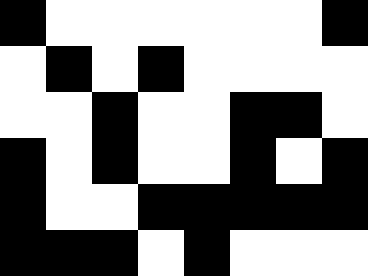[["black", "white", "white", "white", "white", "white", "white", "black"], ["white", "black", "white", "black", "white", "white", "white", "white"], ["white", "white", "black", "white", "white", "black", "black", "white"], ["black", "white", "black", "white", "white", "black", "white", "black"], ["black", "white", "white", "black", "black", "black", "black", "black"], ["black", "black", "black", "white", "black", "white", "white", "white"]]